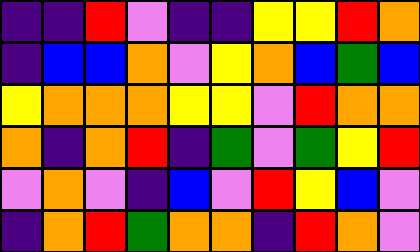[["indigo", "indigo", "red", "violet", "indigo", "indigo", "yellow", "yellow", "red", "orange"], ["indigo", "blue", "blue", "orange", "violet", "yellow", "orange", "blue", "green", "blue"], ["yellow", "orange", "orange", "orange", "yellow", "yellow", "violet", "red", "orange", "orange"], ["orange", "indigo", "orange", "red", "indigo", "green", "violet", "green", "yellow", "red"], ["violet", "orange", "violet", "indigo", "blue", "violet", "red", "yellow", "blue", "violet"], ["indigo", "orange", "red", "green", "orange", "orange", "indigo", "red", "orange", "violet"]]